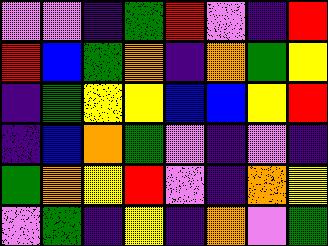[["violet", "violet", "indigo", "green", "red", "violet", "indigo", "red"], ["red", "blue", "green", "orange", "indigo", "orange", "green", "yellow"], ["indigo", "green", "yellow", "yellow", "blue", "blue", "yellow", "red"], ["indigo", "blue", "orange", "green", "violet", "indigo", "violet", "indigo"], ["green", "orange", "yellow", "red", "violet", "indigo", "orange", "yellow"], ["violet", "green", "indigo", "yellow", "indigo", "orange", "violet", "green"]]